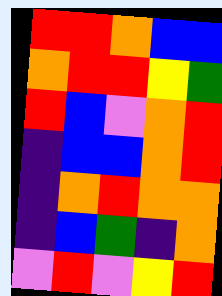[["red", "red", "orange", "blue", "blue"], ["orange", "red", "red", "yellow", "green"], ["red", "blue", "violet", "orange", "red"], ["indigo", "blue", "blue", "orange", "red"], ["indigo", "orange", "red", "orange", "orange"], ["indigo", "blue", "green", "indigo", "orange"], ["violet", "red", "violet", "yellow", "red"]]